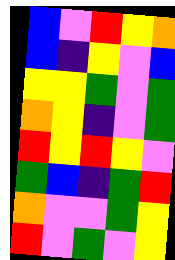[["blue", "violet", "red", "yellow", "orange"], ["blue", "indigo", "yellow", "violet", "blue"], ["yellow", "yellow", "green", "violet", "green"], ["orange", "yellow", "indigo", "violet", "green"], ["red", "yellow", "red", "yellow", "violet"], ["green", "blue", "indigo", "green", "red"], ["orange", "violet", "violet", "green", "yellow"], ["red", "violet", "green", "violet", "yellow"]]